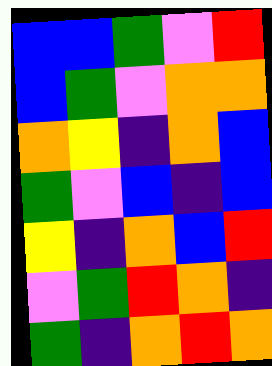[["blue", "blue", "green", "violet", "red"], ["blue", "green", "violet", "orange", "orange"], ["orange", "yellow", "indigo", "orange", "blue"], ["green", "violet", "blue", "indigo", "blue"], ["yellow", "indigo", "orange", "blue", "red"], ["violet", "green", "red", "orange", "indigo"], ["green", "indigo", "orange", "red", "orange"]]